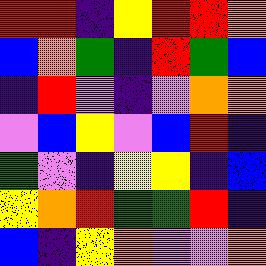[["red", "red", "indigo", "yellow", "red", "red", "orange"], ["blue", "orange", "green", "indigo", "red", "green", "blue"], ["indigo", "red", "violet", "indigo", "violet", "orange", "orange"], ["violet", "blue", "yellow", "violet", "blue", "red", "indigo"], ["green", "violet", "indigo", "yellow", "yellow", "indigo", "blue"], ["yellow", "orange", "red", "green", "green", "red", "indigo"], ["blue", "indigo", "yellow", "orange", "violet", "violet", "orange"]]